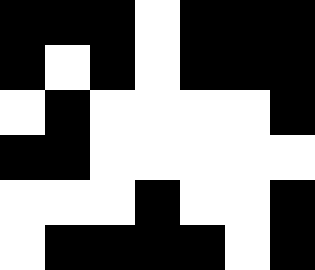[["black", "black", "black", "white", "black", "black", "black"], ["black", "white", "black", "white", "black", "black", "black"], ["white", "black", "white", "white", "white", "white", "black"], ["black", "black", "white", "white", "white", "white", "white"], ["white", "white", "white", "black", "white", "white", "black"], ["white", "black", "black", "black", "black", "white", "black"]]